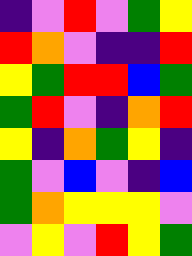[["indigo", "violet", "red", "violet", "green", "yellow"], ["red", "orange", "violet", "indigo", "indigo", "red"], ["yellow", "green", "red", "red", "blue", "green"], ["green", "red", "violet", "indigo", "orange", "red"], ["yellow", "indigo", "orange", "green", "yellow", "indigo"], ["green", "violet", "blue", "violet", "indigo", "blue"], ["green", "orange", "yellow", "yellow", "yellow", "violet"], ["violet", "yellow", "violet", "red", "yellow", "green"]]